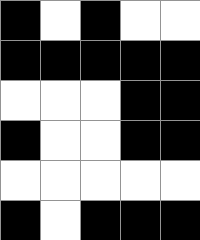[["black", "white", "black", "white", "white"], ["black", "black", "black", "black", "black"], ["white", "white", "white", "black", "black"], ["black", "white", "white", "black", "black"], ["white", "white", "white", "white", "white"], ["black", "white", "black", "black", "black"]]